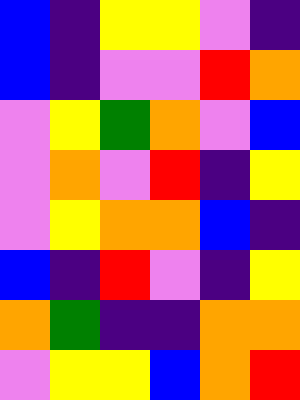[["blue", "indigo", "yellow", "yellow", "violet", "indigo"], ["blue", "indigo", "violet", "violet", "red", "orange"], ["violet", "yellow", "green", "orange", "violet", "blue"], ["violet", "orange", "violet", "red", "indigo", "yellow"], ["violet", "yellow", "orange", "orange", "blue", "indigo"], ["blue", "indigo", "red", "violet", "indigo", "yellow"], ["orange", "green", "indigo", "indigo", "orange", "orange"], ["violet", "yellow", "yellow", "blue", "orange", "red"]]